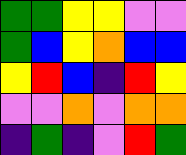[["green", "green", "yellow", "yellow", "violet", "violet"], ["green", "blue", "yellow", "orange", "blue", "blue"], ["yellow", "red", "blue", "indigo", "red", "yellow"], ["violet", "violet", "orange", "violet", "orange", "orange"], ["indigo", "green", "indigo", "violet", "red", "green"]]